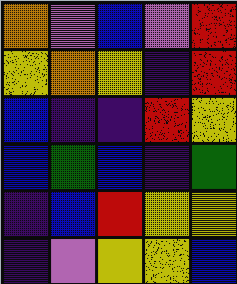[["orange", "violet", "blue", "violet", "red"], ["yellow", "orange", "yellow", "indigo", "red"], ["blue", "indigo", "indigo", "red", "yellow"], ["blue", "green", "blue", "indigo", "green"], ["indigo", "blue", "red", "yellow", "yellow"], ["indigo", "violet", "yellow", "yellow", "blue"]]